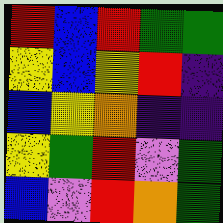[["red", "blue", "red", "green", "green"], ["yellow", "blue", "yellow", "red", "indigo"], ["blue", "yellow", "orange", "indigo", "indigo"], ["yellow", "green", "red", "violet", "green"], ["blue", "violet", "red", "orange", "green"]]